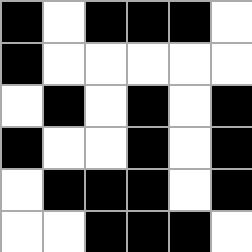[["black", "white", "black", "black", "black", "white"], ["black", "white", "white", "white", "white", "white"], ["white", "black", "white", "black", "white", "black"], ["black", "white", "white", "black", "white", "black"], ["white", "black", "black", "black", "white", "black"], ["white", "white", "black", "black", "black", "white"]]